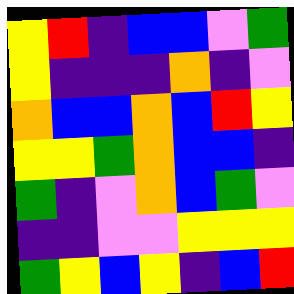[["yellow", "red", "indigo", "blue", "blue", "violet", "green"], ["yellow", "indigo", "indigo", "indigo", "orange", "indigo", "violet"], ["orange", "blue", "blue", "orange", "blue", "red", "yellow"], ["yellow", "yellow", "green", "orange", "blue", "blue", "indigo"], ["green", "indigo", "violet", "orange", "blue", "green", "violet"], ["indigo", "indigo", "violet", "violet", "yellow", "yellow", "yellow"], ["green", "yellow", "blue", "yellow", "indigo", "blue", "red"]]